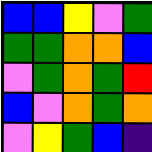[["blue", "blue", "yellow", "violet", "green"], ["green", "green", "orange", "orange", "blue"], ["violet", "green", "orange", "green", "red"], ["blue", "violet", "orange", "green", "orange"], ["violet", "yellow", "green", "blue", "indigo"]]